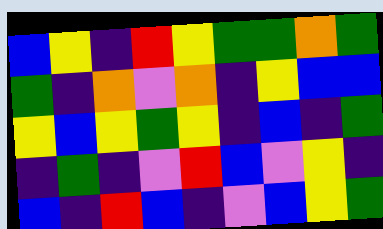[["blue", "yellow", "indigo", "red", "yellow", "green", "green", "orange", "green"], ["green", "indigo", "orange", "violet", "orange", "indigo", "yellow", "blue", "blue"], ["yellow", "blue", "yellow", "green", "yellow", "indigo", "blue", "indigo", "green"], ["indigo", "green", "indigo", "violet", "red", "blue", "violet", "yellow", "indigo"], ["blue", "indigo", "red", "blue", "indigo", "violet", "blue", "yellow", "green"]]